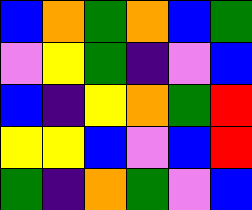[["blue", "orange", "green", "orange", "blue", "green"], ["violet", "yellow", "green", "indigo", "violet", "blue"], ["blue", "indigo", "yellow", "orange", "green", "red"], ["yellow", "yellow", "blue", "violet", "blue", "red"], ["green", "indigo", "orange", "green", "violet", "blue"]]